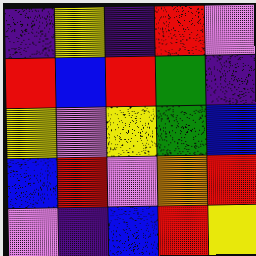[["indigo", "yellow", "indigo", "red", "violet"], ["red", "blue", "red", "green", "indigo"], ["yellow", "violet", "yellow", "green", "blue"], ["blue", "red", "violet", "orange", "red"], ["violet", "indigo", "blue", "red", "yellow"]]